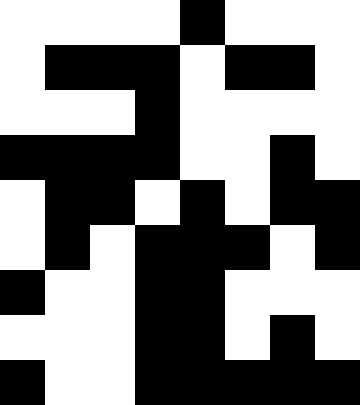[["white", "white", "white", "white", "black", "white", "white", "white"], ["white", "black", "black", "black", "white", "black", "black", "white"], ["white", "white", "white", "black", "white", "white", "white", "white"], ["black", "black", "black", "black", "white", "white", "black", "white"], ["white", "black", "black", "white", "black", "white", "black", "black"], ["white", "black", "white", "black", "black", "black", "white", "black"], ["black", "white", "white", "black", "black", "white", "white", "white"], ["white", "white", "white", "black", "black", "white", "black", "white"], ["black", "white", "white", "black", "black", "black", "black", "black"]]